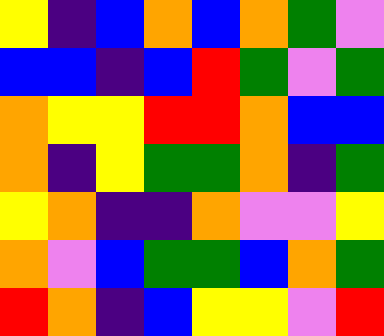[["yellow", "indigo", "blue", "orange", "blue", "orange", "green", "violet"], ["blue", "blue", "indigo", "blue", "red", "green", "violet", "green"], ["orange", "yellow", "yellow", "red", "red", "orange", "blue", "blue"], ["orange", "indigo", "yellow", "green", "green", "orange", "indigo", "green"], ["yellow", "orange", "indigo", "indigo", "orange", "violet", "violet", "yellow"], ["orange", "violet", "blue", "green", "green", "blue", "orange", "green"], ["red", "orange", "indigo", "blue", "yellow", "yellow", "violet", "red"]]